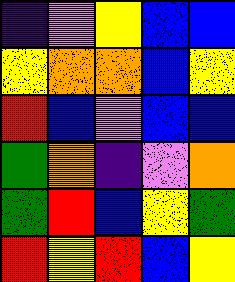[["indigo", "violet", "yellow", "blue", "blue"], ["yellow", "orange", "orange", "blue", "yellow"], ["red", "blue", "violet", "blue", "blue"], ["green", "orange", "indigo", "violet", "orange"], ["green", "red", "blue", "yellow", "green"], ["red", "yellow", "red", "blue", "yellow"]]